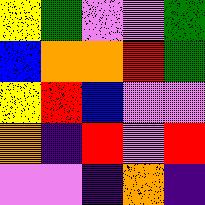[["yellow", "green", "violet", "violet", "green"], ["blue", "orange", "orange", "red", "green"], ["yellow", "red", "blue", "violet", "violet"], ["orange", "indigo", "red", "violet", "red"], ["violet", "violet", "indigo", "orange", "indigo"]]